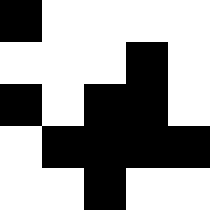[["black", "white", "white", "white", "white"], ["white", "white", "white", "black", "white"], ["black", "white", "black", "black", "white"], ["white", "black", "black", "black", "black"], ["white", "white", "black", "white", "white"]]